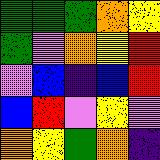[["green", "green", "green", "orange", "yellow"], ["green", "violet", "orange", "yellow", "red"], ["violet", "blue", "indigo", "blue", "red"], ["blue", "red", "violet", "yellow", "violet"], ["orange", "yellow", "green", "orange", "indigo"]]